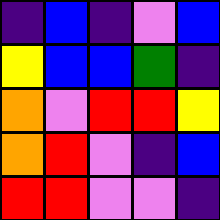[["indigo", "blue", "indigo", "violet", "blue"], ["yellow", "blue", "blue", "green", "indigo"], ["orange", "violet", "red", "red", "yellow"], ["orange", "red", "violet", "indigo", "blue"], ["red", "red", "violet", "violet", "indigo"]]